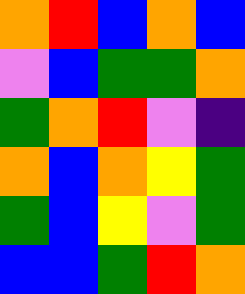[["orange", "red", "blue", "orange", "blue"], ["violet", "blue", "green", "green", "orange"], ["green", "orange", "red", "violet", "indigo"], ["orange", "blue", "orange", "yellow", "green"], ["green", "blue", "yellow", "violet", "green"], ["blue", "blue", "green", "red", "orange"]]